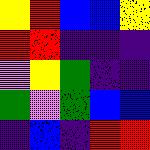[["yellow", "red", "blue", "blue", "yellow"], ["red", "red", "indigo", "indigo", "indigo"], ["violet", "yellow", "green", "indigo", "indigo"], ["green", "violet", "green", "blue", "blue"], ["indigo", "blue", "indigo", "red", "red"]]